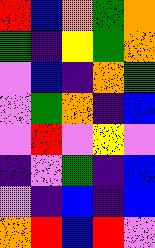[["red", "blue", "orange", "green", "orange"], ["green", "indigo", "yellow", "green", "orange"], ["violet", "blue", "indigo", "orange", "green"], ["violet", "green", "orange", "indigo", "blue"], ["violet", "red", "violet", "yellow", "violet"], ["indigo", "violet", "green", "indigo", "blue"], ["violet", "indigo", "blue", "indigo", "blue"], ["orange", "red", "blue", "red", "violet"]]